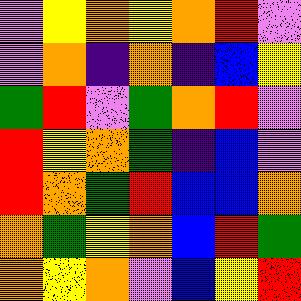[["violet", "yellow", "orange", "yellow", "orange", "red", "violet"], ["violet", "orange", "indigo", "orange", "indigo", "blue", "yellow"], ["green", "red", "violet", "green", "orange", "red", "violet"], ["red", "yellow", "orange", "green", "indigo", "blue", "violet"], ["red", "orange", "green", "red", "blue", "blue", "orange"], ["orange", "green", "yellow", "orange", "blue", "red", "green"], ["orange", "yellow", "orange", "violet", "blue", "yellow", "red"]]